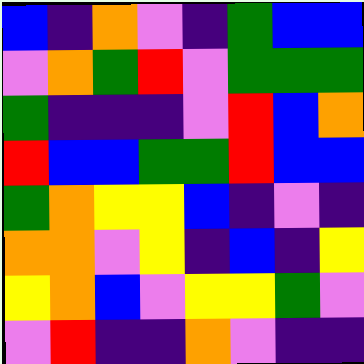[["blue", "indigo", "orange", "violet", "indigo", "green", "blue", "blue"], ["violet", "orange", "green", "red", "violet", "green", "green", "green"], ["green", "indigo", "indigo", "indigo", "violet", "red", "blue", "orange"], ["red", "blue", "blue", "green", "green", "red", "blue", "blue"], ["green", "orange", "yellow", "yellow", "blue", "indigo", "violet", "indigo"], ["orange", "orange", "violet", "yellow", "indigo", "blue", "indigo", "yellow"], ["yellow", "orange", "blue", "violet", "yellow", "yellow", "green", "violet"], ["violet", "red", "indigo", "indigo", "orange", "violet", "indigo", "indigo"]]